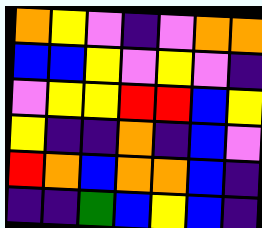[["orange", "yellow", "violet", "indigo", "violet", "orange", "orange"], ["blue", "blue", "yellow", "violet", "yellow", "violet", "indigo"], ["violet", "yellow", "yellow", "red", "red", "blue", "yellow"], ["yellow", "indigo", "indigo", "orange", "indigo", "blue", "violet"], ["red", "orange", "blue", "orange", "orange", "blue", "indigo"], ["indigo", "indigo", "green", "blue", "yellow", "blue", "indigo"]]